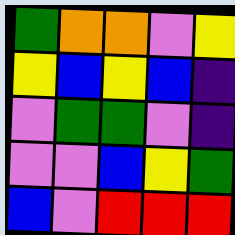[["green", "orange", "orange", "violet", "yellow"], ["yellow", "blue", "yellow", "blue", "indigo"], ["violet", "green", "green", "violet", "indigo"], ["violet", "violet", "blue", "yellow", "green"], ["blue", "violet", "red", "red", "red"]]